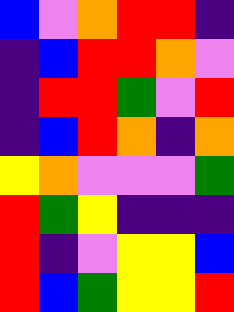[["blue", "violet", "orange", "red", "red", "indigo"], ["indigo", "blue", "red", "red", "orange", "violet"], ["indigo", "red", "red", "green", "violet", "red"], ["indigo", "blue", "red", "orange", "indigo", "orange"], ["yellow", "orange", "violet", "violet", "violet", "green"], ["red", "green", "yellow", "indigo", "indigo", "indigo"], ["red", "indigo", "violet", "yellow", "yellow", "blue"], ["red", "blue", "green", "yellow", "yellow", "red"]]